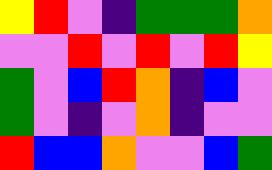[["yellow", "red", "violet", "indigo", "green", "green", "green", "orange"], ["violet", "violet", "red", "violet", "red", "violet", "red", "yellow"], ["green", "violet", "blue", "red", "orange", "indigo", "blue", "violet"], ["green", "violet", "indigo", "violet", "orange", "indigo", "violet", "violet"], ["red", "blue", "blue", "orange", "violet", "violet", "blue", "green"]]